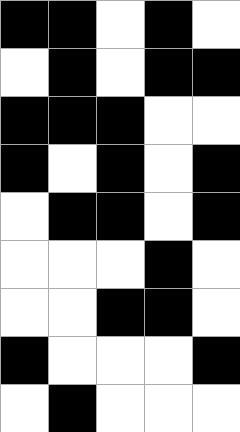[["black", "black", "white", "black", "white"], ["white", "black", "white", "black", "black"], ["black", "black", "black", "white", "white"], ["black", "white", "black", "white", "black"], ["white", "black", "black", "white", "black"], ["white", "white", "white", "black", "white"], ["white", "white", "black", "black", "white"], ["black", "white", "white", "white", "black"], ["white", "black", "white", "white", "white"]]